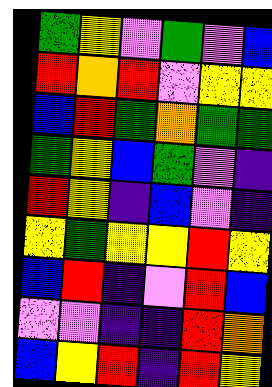[["green", "yellow", "violet", "green", "violet", "blue"], ["red", "orange", "red", "violet", "yellow", "yellow"], ["blue", "red", "green", "orange", "green", "green"], ["green", "yellow", "blue", "green", "violet", "indigo"], ["red", "yellow", "indigo", "blue", "violet", "indigo"], ["yellow", "green", "yellow", "yellow", "red", "yellow"], ["blue", "red", "indigo", "violet", "red", "blue"], ["violet", "violet", "indigo", "indigo", "red", "orange"], ["blue", "yellow", "red", "indigo", "red", "yellow"]]